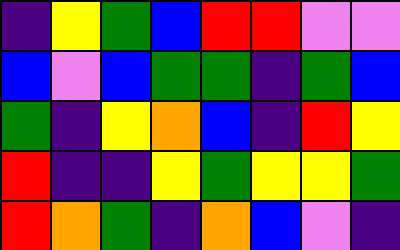[["indigo", "yellow", "green", "blue", "red", "red", "violet", "violet"], ["blue", "violet", "blue", "green", "green", "indigo", "green", "blue"], ["green", "indigo", "yellow", "orange", "blue", "indigo", "red", "yellow"], ["red", "indigo", "indigo", "yellow", "green", "yellow", "yellow", "green"], ["red", "orange", "green", "indigo", "orange", "blue", "violet", "indigo"]]